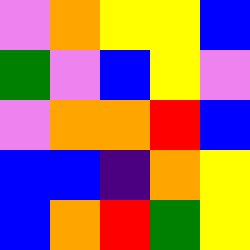[["violet", "orange", "yellow", "yellow", "blue"], ["green", "violet", "blue", "yellow", "violet"], ["violet", "orange", "orange", "red", "blue"], ["blue", "blue", "indigo", "orange", "yellow"], ["blue", "orange", "red", "green", "yellow"]]